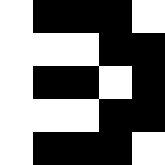[["white", "black", "black", "black", "white"], ["white", "white", "white", "black", "black"], ["white", "black", "black", "white", "black"], ["white", "white", "white", "black", "black"], ["white", "black", "black", "black", "white"]]